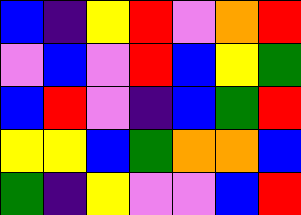[["blue", "indigo", "yellow", "red", "violet", "orange", "red"], ["violet", "blue", "violet", "red", "blue", "yellow", "green"], ["blue", "red", "violet", "indigo", "blue", "green", "red"], ["yellow", "yellow", "blue", "green", "orange", "orange", "blue"], ["green", "indigo", "yellow", "violet", "violet", "blue", "red"]]